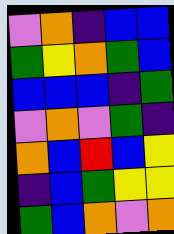[["violet", "orange", "indigo", "blue", "blue"], ["green", "yellow", "orange", "green", "blue"], ["blue", "blue", "blue", "indigo", "green"], ["violet", "orange", "violet", "green", "indigo"], ["orange", "blue", "red", "blue", "yellow"], ["indigo", "blue", "green", "yellow", "yellow"], ["green", "blue", "orange", "violet", "orange"]]